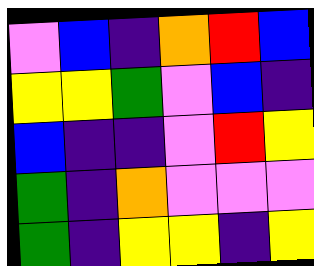[["violet", "blue", "indigo", "orange", "red", "blue"], ["yellow", "yellow", "green", "violet", "blue", "indigo"], ["blue", "indigo", "indigo", "violet", "red", "yellow"], ["green", "indigo", "orange", "violet", "violet", "violet"], ["green", "indigo", "yellow", "yellow", "indigo", "yellow"]]